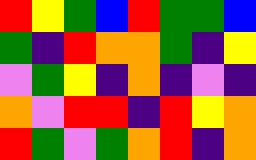[["red", "yellow", "green", "blue", "red", "green", "green", "blue"], ["green", "indigo", "red", "orange", "orange", "green", "indigo", "yellow"], ["violet", "green", "yellow", "indigo", "orange", "indigo", "violet", "indigo"], ["orange", "violet", "red", "red", "indigo", "red", "yellow", "orange"], ["red", "green", "violet", "green", "orange", "red", "indigo", "orange"]]